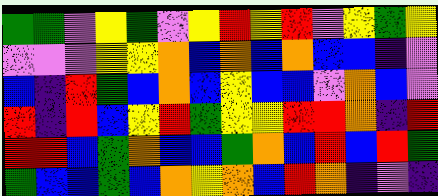[["green", "green", "violet", "yellow", "green", "violet", "yellow", "red", "yellow", "red", "violet", "yellow", "green", "yellow"], ["violet", "violet", "violet", "yellow", "yellow", "orange", "blue", "orange", "blue", "orange", "blue", "blue", "indigo", "violet"], ["blue", "indigo", "red", "green", "blue", "orange", "blue", "yellow", "blue", "blue", "violet", "orange", "blue", "violet"], ["red", "indigo", "red", "blue", "yellow", "red", "green", "yellow", "yellow", "red", "red", "orange", "indigo", "red"], ["red", "red", "blue", "green", "orange", "blue", "blue", "green", "orange", "blue", "red", "blue", "red", "green"], ["green", "blue", "blue", "green", "blue", "orange", "yellow", "orange", "blue", "red", "orange", "indigo", "violet", "indigo"]]